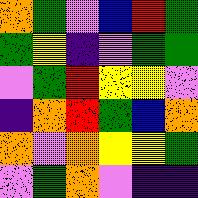[["orange", "green", "violet", "blue", "red", "green"], ["green", "yellow", "indigo", "violet", "green", "green"], ["violet", "green", "red", "yellow", "yellow", "violet"], ["indigo", "orange", "red", "green", "blue", "orange"], ["orange", "violet", "orange", "yellow", "yellow", "green"], ["violet", "green", "orange", "violet", "indigo", "indigo"]]